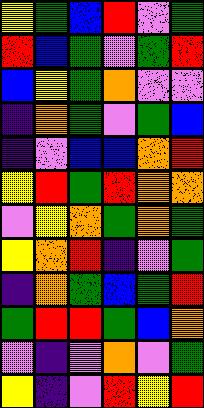[["yellow", "green", "blue", "red", "violet", "green"], ["red", "blue", "green", "violet", "green", "red"], ["blue", "yellow", "green", "orange", "violet", "violet"], ["indigo", "orange", "green", "violet", "green", "blue"], ["indigo", "violet", "blue", "blue", "orange", "red"], ["yellow", "red", "green", "red", "orange", "orange"], ["violet", "yellow", "orange", "green", "orange", "green"], ["yellow", "orange", "red", "indigo", "violet", "green"], ["indigo", "orange", "green", "blue", "green", "red"], ["green", "red", "red", "green", "blue", "orange"], ["violet", "indigo", "violet", "orange", "violet", "green"], ["yellow", "indigo", "violet", "red", "yellow", "red"]]